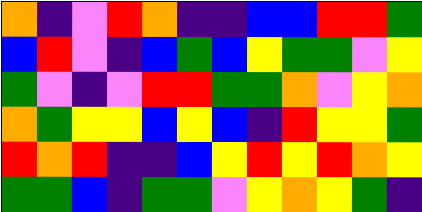[["orange", "indigo", "violet", "red", "orange", "indigo", "indigo", "blue", "blue", "red", "red", "green"], ["blue", "red", "violet", "indigo", "blue", "green", "blue", "yellow", "green", "green", "violet", "yellow"], ["green", "violet", "indigo", "violet", "red", "red", "green", "green", "orange", "violet", "yellow", "orange"], ["orange", "green", "yellow", "yellow", "blue", "yellow", "blue", "indigo", "red", "yellow", "yellow", "green"], ["red", "orange", "red", "indigo", "indigo", "blue", "yellow", "red", "yellow", "red", "orange", "yellow"], ["green", "green", "blue", "indigo", "green", "green", "violet", "yellow", "orange", "yellow", "green", "indigo"]]